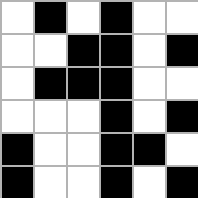[["white", "black", "white", "black", "white", "white"], ["white", "white", "black", "black", "white", "black"], ["white", "black", "black", "black", "white", "white"], ["white", "white", "white", "black", "white", "black"], ["black", "white", "white", "black", "black", "white"], ["black", "white", "white", "black", "white", "black"]]